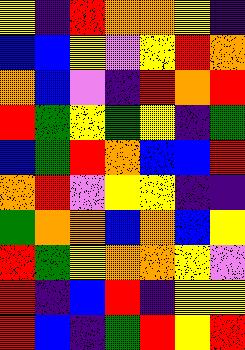[["yellow", "indigo", "red", "orange", "orange", "yellow", "indigo"], ["blue", "blue", "yellow", "violet", "yellow", "red", "orange"], ["orange", "blue", "violet", "indigo", "red", "orange", "red"], ["red", "green", "yellow", "green", "yellow", "indigo", "green"], ["blue", "green", "red", "orange", "blue", "blue", "red"], ["orange", "red", "violet", "yellow", "yellow", "indigo", "indigo"], ["green", "orange", "orange", "blue", "orange", "blue", "yellow"], ["red", "green", "yellow", "orange", "orange", "yellow", "violet"], ["red", "indigo", "blue", "red", "indigo", "yellow", "yellow"], ["red", "blue", "indigo", "green", "red", "yellow", "red"]]